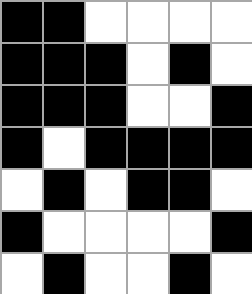[["black", "black", "white", "white", "white", "white"], ["black", "black", "black", "white", "black", "white"], ["black", "black", "black", "white", "white", "black"], ["black", "white", "black", "black", "black", "black"], ["white", "black", "white", "black", "black", "white"], ["black", "white", "white", "white", "white", "black"], ["white", "black", "white", "white", "black", "white"]]